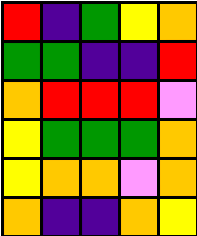[["red", "indigo", "green", "yellow", "orange"], ["green", "green", "indigo", "indigo", "red"], ["orange", "red", "red", "red", "violet"], ["yellow", "green", "green", "green", "orange"], ["yellow", "orange", "orange", "violet", "orange"], ["orange", "indigo", "indigo", "orange", "yellow"]]